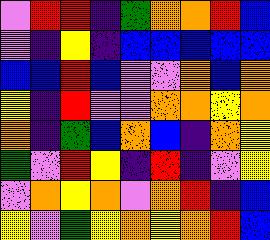[["violet", "red", "red", "indigo", "green", "orange", "orange", "red", "blue"], ["violet", "indigo", "yellow", "indigo", "blue", "blue", "blue", "blue", "blue"], ["blue", "blue", "red", "blue", "violet", "violet", "orange", "blue", "orange"], ["yellow", "indigo", "red", "violet", "violet", "orange", "orange", "yellow", "orange"], ["orange", "indigo", "green", "blue", "orange", "blue", "indigo", "orange", "yellow"], ["green", "violet", "red", "yellow", "indigo", "red", "indigo", "violet", "yellow"], ["violet", "orange", "yellow", "orange", "violet", "orange", "red", "indigo", "blue"], ["yellow", "violet", "green", "yellow", "orange", "yellow", "orange", "red", "blue"]]